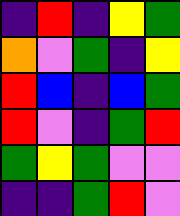[["indigo", "red", "indigo", "yellow", "green"], ["orange", "violet", "green", "indigo", "yellow"], ["red", "blue", "indigo", "blue", "green"], ["red", "violet", "indigo", "green", "red"], ["green", "yellow", "green", "violet", "violet"], ["indigo", "indigo", "green", "red", "violet"]]